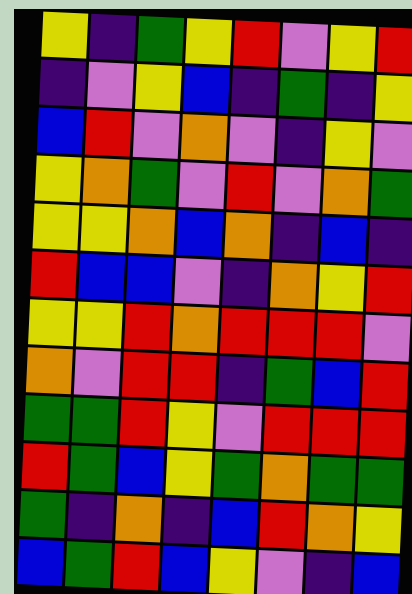[["yellow", "indigo", "green", "yellow", "red", "violet", "yellow", "red"], ["indigo", "violet", "yellow", "blue", "indigo", "green", "indigo", "yellow"], ["blue", "red", "violet", "orange", "violet", "indigo", "yellow", "violet"], ["yellow", "orange", "green", "violet", "red", "violet", "orange", "green"], ["yellow", "yellow", "orange", "blue", "orange", "indigo", "blue", "indigo"], ["red", "blue", "blue", "violet", "indigo", "orange", "yellow", "red"], ["yellow", "yellow", "red", "orange", "red", "red", "red", "violet"], ["orange", "violet", "red", "red", "indigo", "green", "blue", "red"], ["green", "green", "red", "yellow", "violet", "red", "red", "red"], ["red", "green", "blue", "yellow", "green", "orange", "green", "green"], ["green", "indigo", "orange", "indigo", "blue", "red", "orange", "yellow"], ["blue", "green", "red", "blue", "yellow", "violet", "indigo", "blue"]]